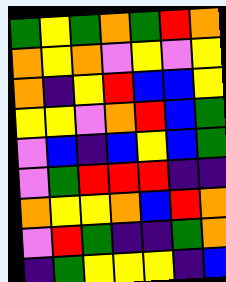[["green", "yellow", "green", "orange", "green", "red", "orange"], ["orange", "yellow", "orange", "violet", "yellow", "violet", "yellow"], ["orange", "indigo", "yellow", "red", "blue", "blue", "yellow"], ["yellow", "yellow", "violet", "orange", "red", "blue", "green"], ["violet", "blue", "indigo", "blue", "yellow", "blue", "green"], ["violet", "green", "red", "red", "red", "indigo", "indigo"], ["orange", "yellow", "yellow", "orange", "blue", "red", "orange"], ["violet", "red", "green", "indigo", "indigo", "green", "orange"], ["indigo", "green", "yellow", "yellow", "yellow", "indigo", "blue"]]